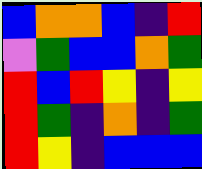[["blue", "orange", "orange", "blue", "indigo", "red"], ["violet", "green", "blue", "blue", "orange", "green"], ["red", "blue", "red", "yellow", "indigo", "yellow"], ["red", "green", "indigo", "orange", "indigo", "green"], ["red", "yellow", "indigo", "blue", "blue", "blue"]]